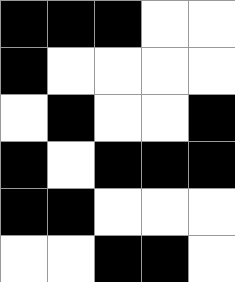[["black", "black", "black", "white", "white"], ["black", "white", "white", "white", "white"], ["white", "black", "white", "white", "black"], ["black", "white", "black", "black", "black"], ["black", "black", "white", "white", "white"], ["white", "white", "black", "black", "white"]]